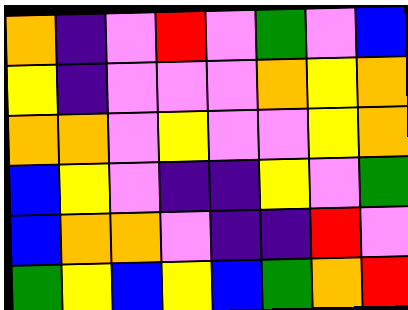[["orange", "indigo", "violet", "red", "violet", "green", "violet", "blue"], ["yellow", "indigo", "violet", "violet", "violet", "orange", "yellow", "orange"], ["orange", "orange", "violet", "yellow", "violet", "violet", "yellow", "orange"], ["blue", "yellow", "violet", "indigo", "indigo", "yellow", "violet", "green"], ["blue", "orange", "orange", "violet", "indigo", "indigo", "red", "violet"], ["green", "yellow", "blue", "yellow", "blue", "green", "orange", "red"]]